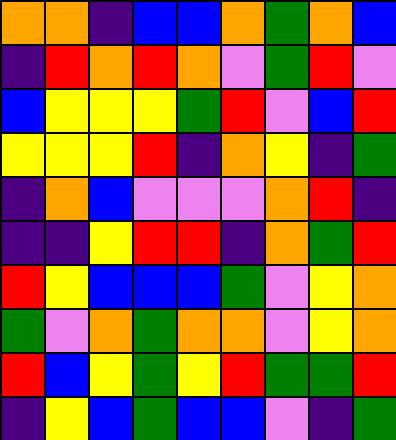[["orange", "orange", "indigo", "blue", "blue", "orange", "green", "orange", "blue"], ["indigo", "red", "orange", "red", "orange", "violet", "green", "red", "violet"], ["blue", "yellow", "yellow", "yellow", "green", "red", "violet", "blue", "red"], ["yellow", "yellow", "yellow", "red", "indigo", "orange", "yellow", "indigo", "green"], ["indigo", "orange", "blue", "violet", "violet", "violet", "orange", "red", "indigo"], ["indigo", "indigo", "yellow", "red", "red", "indigo", "orange", "green", "red"], ["red", "yellow", "blue", "blue", "blue", "green", "violet", "yellow", "orange"], ["green", "violet", "orange", "green", "orange", "orange", "violet", "yellow", "orange"], ["red", "blue", "yellow", "green", "yellow", "red", "green", "green", "red"], ["indigo", "yellow", "blue", "green", "blue", "blue", "violet", "indigo", "green"]]